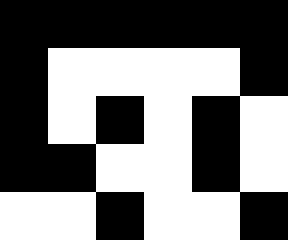[["black", "black", "black", "black", "black", "black"], ["black", "white", "white", "white", "white", "black"], ["black", "white", "black", "white", "black", "white"], ["black", "black", "white", "white", "black", "white"], ["white", "white", "black", "white", "white", "black"]]